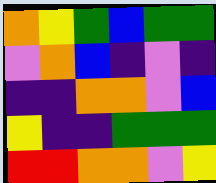[["orange", "yellow", "green", "blue", "green", "green"], ["violet", "orange", "blue", "indigo", "violet", "indigo"], ["indigo", "indigo", "orange", "orange", "violet", "blue"], ["yellow", "indigo", "indigo", "green", "green", "green"], ["red", "red", "orange", "orange", "violet", "yellow"]]